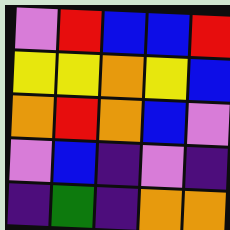[["violet", "red", "blue", "blue", "red"], ["yellow", "yellow", "orange", "yellow", "blue"], ["orange", "red", "orange", "blue", "violet"], ["violet", "blue", "indigo", "violet", "indigo"], ["indigo", "green", "indigo", "orange", "orange"]]